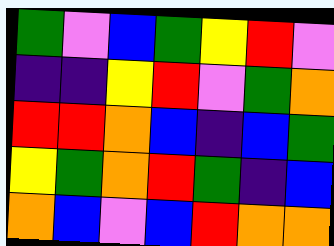[["green", "violet", "blue", "green", "yellow", "red", "violet"], ["indigo", "indigo", "yellow", "red", "violet", "green", "orange"], ["red", "red", "orange", "blue", "indigo", "blue", "green"], ["yellow", "green", "orange", "red", "green", "indigo", "blue"], ["orange", "blue", "violet", "blue", "red", "orange", "orange"]]